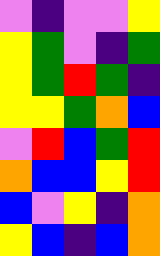[["violet", "indigo", "violet", "violet", "yellow"], ["yellow", "green", "violet", "indigo", "green"], ["yellow", "green", "red", "green", "indigo"], ["yellow", "yellow", "green", "orange", "blue"], ["violet", "red", "blue", "green", "red"], ["orange", "blue", "blue", "yellow", "red"], ["blue", "violet", "yellow", "indigo", "orange"], ["yellow", "blue", "indigo", "blue", "orange"]]